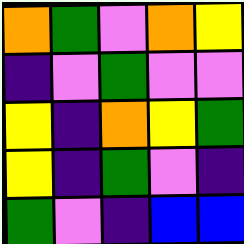[["orange", "green", "violet", "orange", "yellow"], ["indigo", "violet", "green", "violet", "violet"], ["yellow", "indigo", "orange", "yellow", "green"], ["yellow", "indigo", "green", "violet", "indigo"], ["green", "violet", "indigo", "blue", "blue"]]